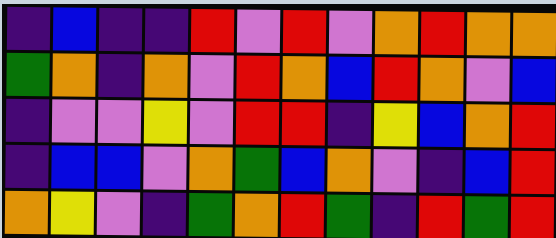[["indigo", "blue", "indigo", "indigo", "red", "violet", "red", "violet", "orange", "red", "orange", "orange"], ["green", "orange", "indigo", "orange", "violet", "red", "orange", "blue", "red", "orange", "violet", "blue"], ["indigo", "violet", "violet", "yellow", "violet", "red", "red", "indigo", "yellow", "blue", "orange", "red"], ["indigo", "blue", "blue", "violet", "orange", "green", "blue", "orange", "violet", "indigo", "blue", "red"], ["orange", "yellow", "violet", "indigo", "green", "orange", "red", "green", "indigo", "red", "green", "red"]]